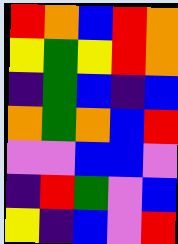[["red", "orange", "blue", "red", "orange"], ["yellow", "green", "yellow", "red", "orange"], ["indigo", "green", "blue", "indigo", "blue"], ["orange", "green", "orange", "blue", "red"], ["violet", "violet", "blue", "blue", "violet"], ["indigo", "red", "green", "violet", "blue"], ["yellow", "indigo", "blue", "violet", "red"]]